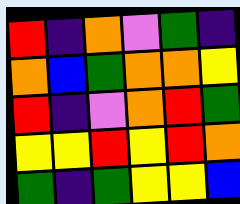[["red", "indigo", "orange", "violet", "green", "indigo"], ["orange", "blue", "green", "orange", "orange", "yellow"], ["red", "indigo", "violet", "orange", "red", "green"], ["yellow", "yellow", "red", "yellow", "red", "orange"], ["green", "indigo", "green", "yellow", "yellow", "blue"]]